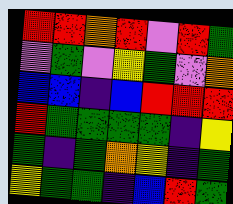[["red", "red", "orange", "red", "violet", "red", "green"], ["violet", "green", "violet", "yellow", "green", "violet", "orange"], ["blue", "blue", "indigo", "blue", "red", "red", "red"], ["red", "green", "green", "green", "green", "indigo", "yellow"], ["green", "indigo", "green", "orange", "yellow", "indigo", "green"], ["yellow", "green", "green", "indigo", "blue", "red", "green"]]